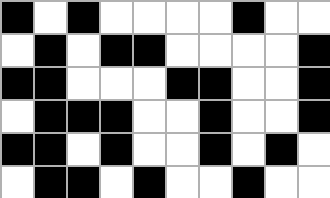[["black", "white", "black", "white", "white", "white", "white", "black", "white", "white"], ["white", "black", "white", "black", "black", "white", "white", "white", "white", "black"], ["black", "black", "white", "white", "white", "black", "black", "white", "white", "black"], ["white", "black", "black", "black", "white", "white", "black", "white", "white", "black"], ["black", "black", "white", "black", "white", "white", "black", "white", "black", "white"], ["white", "black", "black", "white", "black", "white", "white", "black", "white", "white"]]